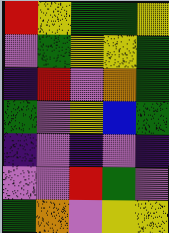[["red", "yellow", "green", "green", "yellow"], ["violet", "green", "yellow", "yellow", "green"], ["indigo", "red", "violet", "orange", "green"], ["green", "violet", "yellow", "blue", "green"], ["indigo", "violet", "indigo", "violet", "indigo"], ["violet", "violet", "red", "green", "violet"], ["green", "orange", "violet", "yellow", "yellow"]]